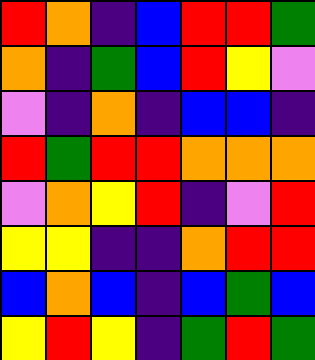[["red", "orange", "indigo", "blue", "red", "red", "green"], ["orange", "indigo", "green", "blue", "red", "yellow", "violet"], ["violet", "indigo", "orange", "indigo", "blue", "blue", "indigo"], ["red", "green", "red", "red", "orange", "orange", "orange"], ["violet", "orange", "yellow", "red", "indigo", "violet", "red"], ["yellow", "yellow", "indigo", "indigo", "orange", "red", "red"], ["blue", "orange", "blue", "indigo", "blue", "green", "blue"], ["yellow", "red", "yellow", "indigo", "green", "red", "green"]]